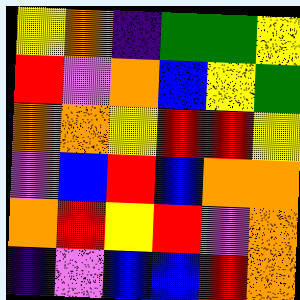[["yellow", "orange", "indigo", "green", "green", "yellow"], ["red", "violet", "orange", "blue", "yellow", "green"], ["orange", "orange", "yellow", "red", "red", "yellow"], ["violet", "blue", "red", "blue", "orange", "orange"], ["orange", "red", "yellow", "red", "violet", "orange"], ["indigo", "violet", "blue", "blue", "red", "orange"]]